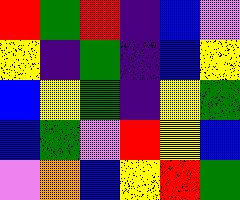[["red", "green", "red", "indigo", "blue", "violet"], ["yellow", "indigo", "green", "indigo", "blue", "yellow"], ["blue", "yellow", "green", "indigo", "yellow", "green"], ["blue", "green", "violet", "red", "yellow", "blue"], ["violet", "orange", "blue", "yellow", "red", "green"]]